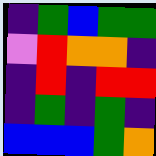[["indigo", "green", "blue", "green", "green"], ["violet", "red", "orange", "orange", "indigo"], ["indigo", "red", "indigo", "red", "red"], ["indigo", "green", "indigo", "green", "indigo"], ["blue", "blue", "blue", "green", "orange"]]